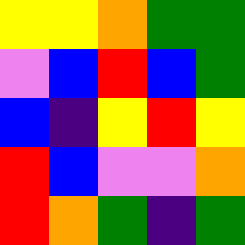[["yellow", "yellow", "orange", "green", "green"], ["violet", "blue", "red", "blue", "green"], ["blue", "indigo", "yellow", "red", "yellow"], ["red", "blue", "violet", "violet", "orange"], ["red", "orange", "green", "indigo", "green"]]